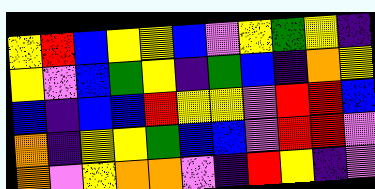[["yellow", "red", "blue", "yellow", "yellow", "blue", "violet", "yellow", "green", "yellow", "indigo"], ["yellow", "violet", "blue", "green", "yellow", "indigo", "green", "blue", "indigo", "orange", "yellow"], ["blue", "indigo", "blue", "blue", "red", "yellow", "yellow", "violet", "red", "red", "blue"], ["orange", "indigo", "yellow", "yellow", "green", "blue", "blue", "violet", "red", "red", "violet"], ["orange", "violet", "yellow", "orange", "orange", "violet", "indigo", "red", "yellow", "indigo", "violet"]]